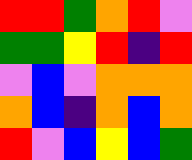[["red", "red", "green", "orange", "red", "violet"], ["green", "green", "yellow", "red", "indigo", "red"], ["violet", "blue", "violet", "orange", "orange", "orange"], ["orange", "blue", "indigo", "orange", "blue", "orange"], ["red", "violet", "blue", "yellow", "blue", "green"]]